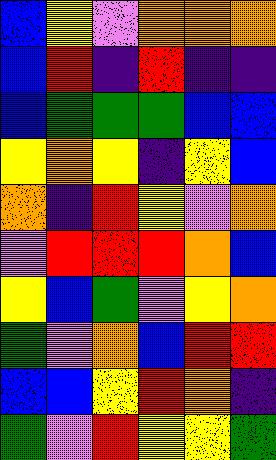[["blue", "yellow", "violet", "orange", "orange", "orange"], ["blue", "red", "indigo", "red", "indigo", "indigo"], ["blue", "green", "green", "green", "blue", "blue"], ["yellow", "orange", "yellow", "indigo", "yellow", "blue"], ["orange", "indigo", "red", "yellow", "violet", "orange"], ["violet", "red", "red", "red", "orange", "blue"], ["yellow", "blue", "green", "violet", "yellow", "orange"], ["green", "violet", "orange", "blue", "red", "red"], ["blue", "blue", "yellow", "red", "orange", "indigo"], ["green", "violet", "red", "yellow", "yellow", "green"]]